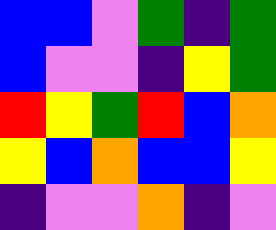[["blue", "blue", "violet", "green", "indigo", "green"], ["blue", "violet", "violet", "indigo", "yellow", "green"], ["red", "yellow", "green", "red", "blue", "orange"], ["yellow", "blue", "orange", "blue", "blue", "yellow"], ["indigo", "violet", "violet", "orange", "indigo", "violet"]]